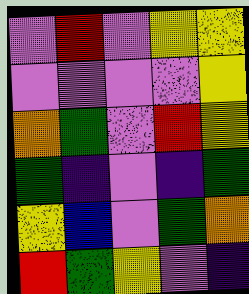[["violet", "red", "violet", "yellow", "yellow"], ["violet", "violet", "violet", "violet", "yellow"], ["orange", "green", "violet", "red", "yellow"], ["green", "indigo", "violet", "indigo", "green"], ["yellow", "blue", "violet", "green", "orange"], ["red", "green", "yellow", "violet", "indigo"]]